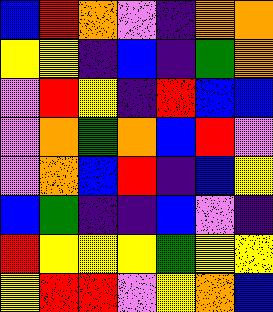[["blue", "red", "orange", "violet", "indigo", "orange", "orange"], ["yellow", "yellow", "indigo", "blue", "indigo", "green", "orange"], ["violet", "red", "yellow", "indigo", "red", "blue", "blue"], ["violet", "orange", "green", "orange", "blue", "red", "violet"], ["violet", "orange", "blue", "red", "indigo", "blue", "yellow"], ["blue", "green", "indigo", "indigo", "blue", "violet", "indigo"], ["red", "yellow", "yellow", "yellow", "green", "yellow", "yellow"], ["yellow", "red", "red", "violet", "yellow", "orange", "blue"]]